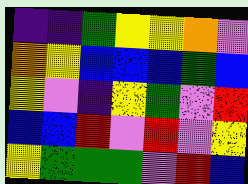[["indigo", "indigo", "green", "yellow", "yellow", "orange", "violet"], ["orange", "yellow", "blue", "blue", "blue", "green", "blue"], ["yellow", "violet", "indigo", "yellow", "green", "violet", "red"], ["blue", "blue", "red", "violet", "red", "violet", "yellow"], ["yellow", "green", "green", "green", "violet", "red", "blue"]]